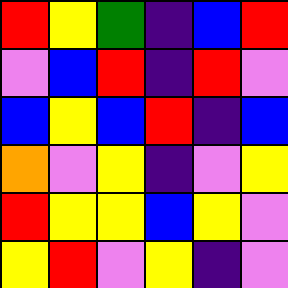[["red", "yellow", "green", "indigo", "blue", "red"], ["violet", "blue", "red", "indigo", "red", "violet"], ["blue", "yellow", "blue", "red", "indigo", "blue"], ["orange", "violet", "yellow", "indigo", "violet", "yellow"], ["red", "yellow", "yellow", "blue", "yellow", "violet"], ["yellow", "red", "violet", "yellow", "indigo", "violet"]]